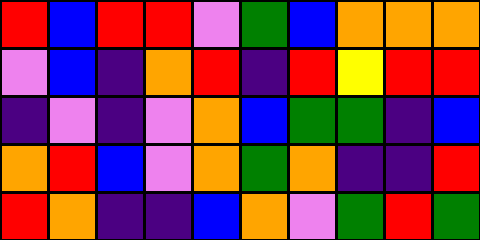[["red", "blue", "red", "red", "violet", "green", "blue", "orange", "orange", "orange"], ["violet", "blue", "indigo", "orange", "red", "indigo", "red", "yellow", "red", "red"], ["indigo", "violet", "indigo", "violet", "orange", "blue", "green", "green", "indigo", "blue"], ["orange", "red", "blue", "violet", "orange", "green", "orange", "indigo", "indigo", "red"], ["red", "orange", "indigo", "indigo", "blue", "orange", "violet", "green", "red", "green"]]